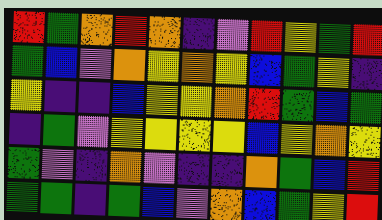[["red", "green", "orange", "red", "orange", "indigo", "violet", "red", "yellow", "green", "red"], ["green", "blue", "violet", "orange", "yellow", "orange", "yellow", "blue", "green", "yellow", "indigo"], ["yellow", "indigo", "indigo", "blue", "yellow", "yellow", "orange", "red", "green", "blue", "green"], ["indigo", "green", "violet", "yellow", "yellow", "yellow", "yellow", "blue", "yellow", "orange", "yellow"], ["green", "violet", "indigo", "orange", "violet", "indigo", "indigo", "orange", "green", "blue", "red"], ["green", "green", "indigo", "green", "blue", "violet", "orange", "blue", "green", "yellow", "red"]]